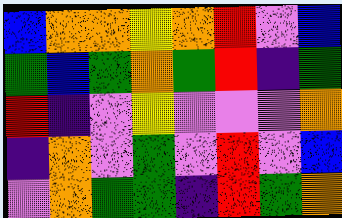[["blue", "orange", "orange", "yellow", "orange", "red", "violet", "blue"], ["green", "blue", "green", "orange", "green", "red", "indigo", "green"], ["red", "indigo", "violet", "yellow", "violet", "violet", "violet", "orange"], ["indigo", "orange", "violet", "green", "violet", "red", "violet", "blue"], ["violet", "orange", "green", "green", "indigo", "red", "green", "orange"]]